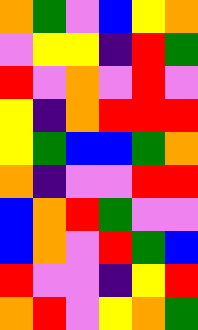[["orange", "green", "violet", "blue", "yellow", "orange"], ["violet", "yellow", "yellow", "indigo", "red", "green"], ["red", "violet", "orange", "violet", "red", "violet"], ["yellow", "indigo", "orange", "red", "red", "red"], ["yellow", "green", "blue", "blue", "green", "orange"], ["orange", "indigo", "violet", "violet", "red", "red"], ["blue", "orange", "red", "green", "violet", "violet"], ["blue", "orange", "violet", "red", "green", "blue"], ["red", "violet", "violet", "indigo", "yellow", "red"], ["orange", "red", "violet", "yellow", "orange", "green"]]